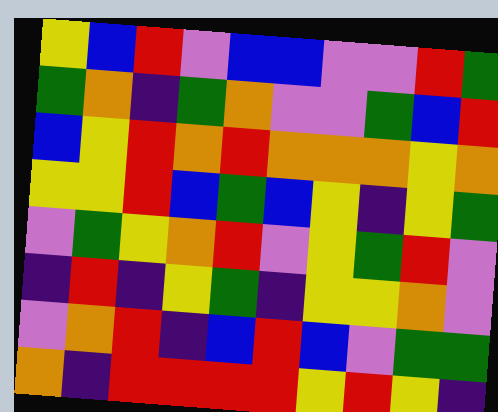[["yellow", "blue", "red", "violet", "blue", "blue", "violet", "violet", "red", "green"], ["green", "orange", "indigo", "green", "orange", "violet", "violet", "green", "blue", "red"], ["blue", "yellow", "red", "orange", "red", "orange", "orange", "orange", "yellow", "orange"], ["yellow", "yellow", "red", "blue", "green", "blue", "yellow", "indigo", "yellow", "green"], ["violet", "green", "yellow", "orange", "red", "violet", "yellow", "green", "red", "violet"], ["indigo", "red", "indigo", "yellow", "green", "indigo", "yellow", "yellow", "orange", "violet"], ["violet", "orange", "red", "indigo", "blue", "red", "blue", "violet", "green", "green"], ["orange", "indigo", "red", "red", "red", "red", "yellow", "red", "yellow", "indigo"]]